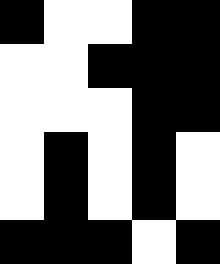[["black", "white", "white", "black", "black"], ["white", "white", "black", "black", "black"], ["white", "white", "white", "black", "black"], ["white", "black", "white", "black", "white"], ["white", "black", "white", "black", "white"], ["black", "black", "black", "white", "black"]]